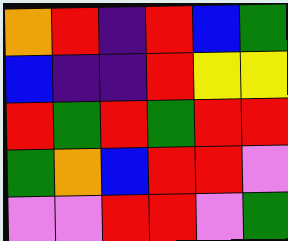[["orange", "red", "indigo", "red", "blue", "green"], ["blue", "indigo", "indigo", "red", "yellow", "yellow"], ["red", "green", "red", "green", "red", "red"], ["green", "orange", "blue", "red", "red", "violet"], ["violet", "violet", "red", "red", "violet", "green"]]